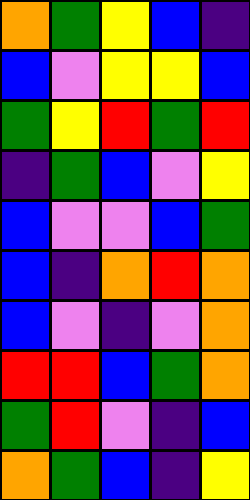[["orange", "green", "yellow", "blue", "indigo"], ["blue", "violet", "yellow", "yellow", "blue"], ["green", "yellow", "red", "green", "red"], ["indigo", "green", "blue", "violet", "yellow"], ["blue", "violet", "violet", "blue", "green"], ["blue", "indigo", "orange", "red", "orange"], ["blue", "violet", "indigo", "violet", "orange"], ["red", "red", "blue", "green", "orange"], ["green", "red", "violet", "indigo", "blue"], ["orange", "green", "blue", "indigo", "yellow"]]